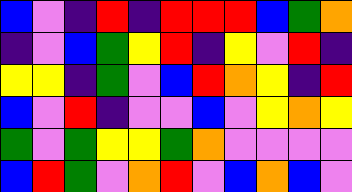[["blue", "violet", "indigo", "red", "indigo", "red", "red", "red", "blue", "green", "orange"], ["indigo", "violet", "blue", "green", "yellow", "red", "indigo", "yellow", "violet", "red", "indigo"], ["yellow", "yellow", "indigo", "green", "violet", "blue", "red", "orange", "yellow", "indigo", "red"], ["blue", "violet", "red", "indigo", "violet", "violet", "blue", "violet", "yellow", "orange", "yellow"], ["green", "violet", "green", "yellow", "yellow", "green", "orange", "violet", "violet", "violet", "violet"], ["blue", "red", "green", "violet", "orange", "red", "violet", "blue", "orange", "blue", "violet"]]